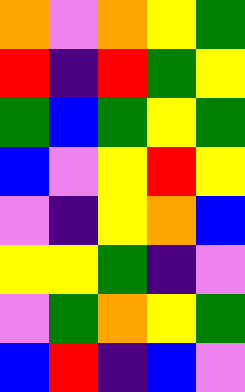[["orange", "violet", "orange", "yellow", "green"], ["red", "indigo", "red", "green", "yellow"], ["green", "blue", "green", "yellow", "green"], ["blue", "violet", "yellow", "red", "yellow"], ["violet", "indigo", "yellow", "orange", "blue"], ["yellow", "yellow", "green", "indigo", "violet"], ["violet", "green", "orange", "yellow", "green"], ["blue", "red", "indigo", "blue", "violet"]]